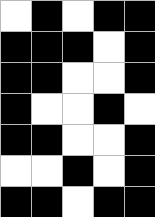[["white", "black", "white", "black", "black"], ["black", "black", "black", "white", "black"], ["black", "black", "white", "white", "black"], ["black", "white", "white", "black", "white"], ["black", "black", "white", "white", "black"], ["white", "white", "black", "white", "black"], ["black", "black", "white", "black", "black"]]